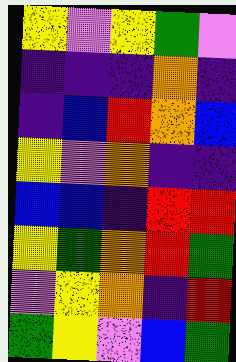[["yellow", "violet", "yellow", "green", "violet"], ["indigo", "indigo", "indigo", "orange", "indigo"], ["indigo", "blue", "red", "orange", "blue"], ["yellow", "violet", "orange", "indigo", "indigo"], ["blue", "blue", "indigo", "red", "red"], ["yellow", "green", "orange", "red", "green"], ["violet", "yellow", "orange", "indigo", "red"], ["green", "yellow", "violet", "blue", "green"]]